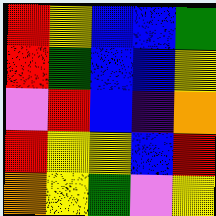[["red", "yellow", "blue", "blue", "green"], ["red", "green", "blue", "blue", "yellow"], ["violet", "red", "blue", "indigo", "orange"], ["red", "yellow", "yellow", "blue", "red"], ["orange", "yellow", "green", "violet", "yellow"]]